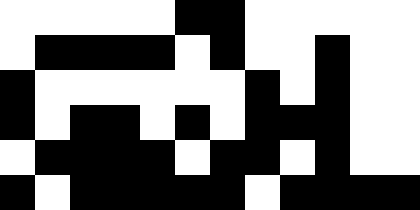[["white", "white", "white", "white", "white", "black", "black", "white", "white", "white", "white", "white"], ["white", "black", "black", "black", "black", "white", "black", "white", "white", "black", "white", "white"], ["black", "white", "white", "white", "white", "white", "white", "black", "white", "black", "white", "white"], ["black", "white", "black", "black", "white", "black", "white", "black", "black", "black", "white", "white"], ["white", "black", "black", "black", "black", "white", "black", "black", "white", "black", "white", "white"], ["black", "white", "black", "black", "black", "black", "black", "white", "black", "black", "black", "black"]]